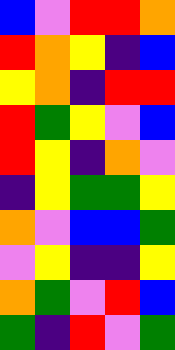[["blue", "violet", "red", "red", "orange"], ["red", "orange", "yellow", "indigo", "blue"], ["yellow", "orange", "indigo", "red", "red"], ["red", "green", "yellow", "violet", "blue"], ["red", "yellow", "indigo", "orange", "violet"], ["indigo", "yellow", "green", "green", "yellow"], ["orange", "violet", "blue", "blue", "green"], ["violet", "yellow", "indigo", "indigo", "yellow"], ["orange", "green", "violet", "red", "blue"], ["green", "indigo", "red", "violet", "green"]]